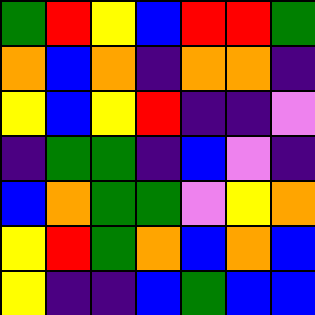[["green", "red", "yellow", "blue", "red", "red", "green"], ["orange", "blue", "orange", "indigo", "orange", "orange", "indigo"], ["yellow", "blue", "yellow", "red", "indigo", "indigo", "violet"], ["indigo", "green", "green", "indigo", "blue", "violet", "indigo"], ["blue", "orange", "green", "green", "violet", "yellow", "orange"], ["yellow", "red", "green", "orange", "blue", "orange", "blue"], ["yellow", "indigo", "indigo", "blue", "green", "blue", "blue"]]